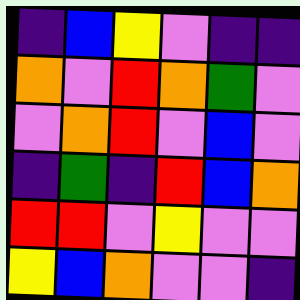[["indigo", "blue", "yellow", "violet", "indigo", "indigo"], ["orange", "violet", "red", "orange", "green", "violet"], ["violet", "orange", "red", "violet", "blue", "violet"], ["indigo", "green", "indigo", "red", "blue", "orange"], ["red", "red", "violet", "yellow", "violet", "violet"], ["yellow", "blue", "orange", "violet", "violet", "indigo"]]